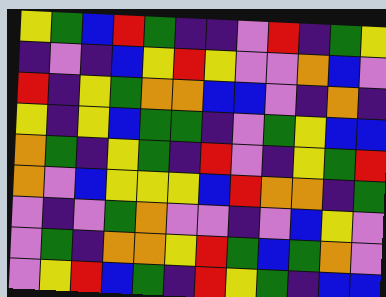[["yellow", "green", "blue", "red", "green", "indigo", "indigo", "violet", "red", "indigo", "green", "yellow"], ["indigo", "violet", "indigo", "blue", "yellow", "red", "yellow", "violet", "violet", "orange", "blue", "violet"], ["red", "indigo", "yellow", "green", "orange", "orange", "blue", "blue", "violet", "indigo", "orange", "indigo"], ["yellow", "indigo", "yellow", "blue", "green", "green", "indigo", "violet", "green", "yellow", "blue", "blue"], ["orange", "green", "indigo", "yellow", "green", "indigo", "red", "violet", "indigo", "yellow", "green", "red"], ["orange", "violet", "blue", "yellow", "yellow", "yellow", "blue", "red", "orange", "orange", "indigo", "green"], ["violet", "indigo", "violet", "green", "orange", "violet", "violet", "indigo", "violet", "blue", "yellow", "violet"], ["violet", "green", "indigo", "orange", "orange", "yellow", "red", "green", "blue", "green", "orange", "violet"], ["violet", "yellow", "red", "blue", "green", "indigo", "red", "yellow", "green", "indigo", "blue", "blue"]]